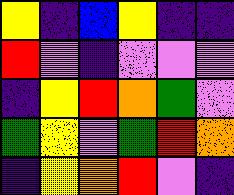[["yellow", "indigo", "blue", "yellow", "indigo", "indigo"], ["red", "violet", "indigo", "violet", "violet", "violet"], ["indigo", "yellow", "red", "orange", "green", "violet"], ["green", "yellow", "violet", "green", "red", "orange"], ["indigo", "yellow", "orange", "red", "violet", "indigo"]]